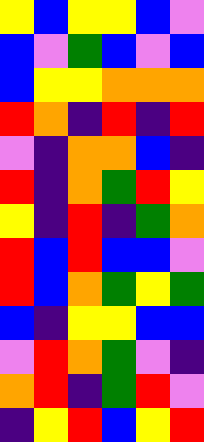[["yellow", "blue", "yellow", "yellow", "blue", "violet"], ["blue", "violet", "green", "blue", "violet", "blue"], ["blue", "yellow", "yellow", "orange", "orange", "orange"], ["red", "orange", "indigo", "red", "indigo", "red"], ["violet", "indigo", "orange", "orange", "blue", "indigo"], ["red", "indigo", "orange", "green", "red", "yellow"], ["yellow", "indigo", "red", "indigo", "green", "orange"], ["red", "blue", "red", "blue", "blue", "violet"], ["red", "blue", "orange", "green", "yellow", "green"], ["blue", "indigo", "yellow", "yellow", "blue", "blue"], ["violet", "red", "orange", "green", "violet", "indigo"], ["orange", "red", "indigo", "green", "red", "violet"], ["indigo", "yellow", "red", "blue", "yellow", "red"]]